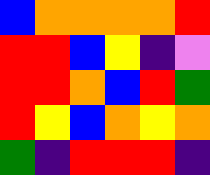[["blue", "orange", "orange", "orange", "orange", "red"], ["red", "red", "blue", "yellow", "indigo", "violet"], ["red", "red", "orange", "blue", "red", "green"], ["red", "yellow", "blue", "orange", "yellow", "orange"], ["green", "indigo", "red", "red", "red", "indigo"]]